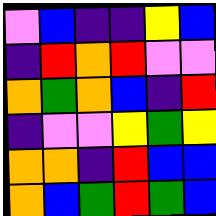[["violet", "blue", "indigo", "indigo", "yellow", "blue"], ["indigo", "red", "orange", "red", "violet", "violet"], ["orange", "green", "orange", "blue", "indigo", "red"], ["indigo", "violet", "violet", "yellow", "green", "yellow"], ["orange", "orange", "indigo", "red", "blue", "blue"], ["orange", "blue", "green", "red", "green", "blue"]]